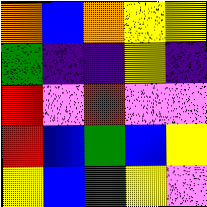[["orange", "blue", "orange", "yellow", "yellow"], ["green", "indigo", "indigo", "yellow", "indigo"], ["red", "violet", "red", "violet", "violet"], ["red", "blue", "green", "blue", "yellow"], ["yellow", "blue", "green", "yellow", "violet"]]